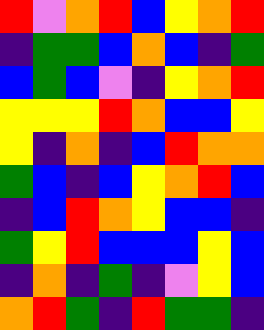[["red", "violet", "orange", "red", "blue", "yellow", "orange", "red"], ["indigo", "green", "green", "blue", "orange", "blue", "indigo", "green"], ["blue", "green", "blue", "violet", "indigo", "yellow", "orange", "red"], ["yellow", "yellow", "yellow", "red", "orange", "blue", "blue", "yellow"], ["yellow", "indigo", "orange", "indigo", "blue", "red", "orange", "orange"], ["green", "blue", "indigo", "blue", "yellow", "orange", "red", "blue"], ["indigo", "blue", "red", "orange", "yellow", "blue", "blue", "indigo"], ["green", "yellow", "red", "blue", "blue", "blue", "yellow", "blue"], ["indigo", "orange", "indigo", "green", "indigo", "violet", "yellow", "blue"], ["orange", "red", "green", "indigo", "red", "green", "green", "indigo"]]